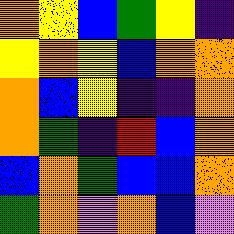[["orange", "yellow", "blue", "green", "yellow", "indigo"], ["yellow", "orange", "yellow", "blue", "orange", "orange"], ["orange", "blue", "yellow", "indigo", "indigo", "orange"], ["orange", "green", "indigo", "red", "blue", "orange"], ["blue", "orange", "green", "blue", "blue", "orange"], ["green", "orange", "violet", "orange", "blue", "violet"]]